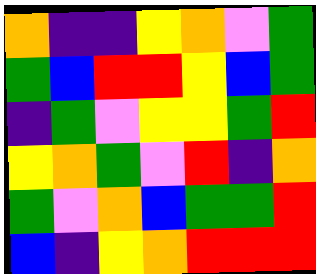[["orange", "indigo", "indigo", "yellow", "orange", "violet", "green"], ["green", "blue", "red", "red", "yellow", "blue", "green"], ["indigo", "green", "violet", "yellow", "yellow", "green", "red"], ["yellow", "orange", "green", "violet", "red", "indigo", "orange"], ["green", "violet", "orange", "blue", "green", "green", "red"], ["blue", "indigo", "yellow", "orange", "red", "red", "red"]]